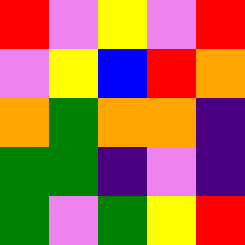[["red", "violet", "yellow", "violet", "red"], ["violet", "yellow", "blue", "red", "orange"], ["orange", "green", "orange", "orange", "indigo"], ["green", "green", "indigo", "violet", "indigo"], ["green", "violet", "green", "yellow", "red"]]